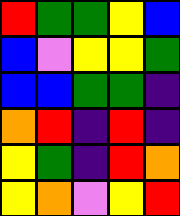[["red", "green", "green", "yellow", "blue"], ["blue", "violet", "yellow", "yellow", "green"], ["blue", "blue", "green", "green", "indigo"], ["orange", "red", "indigo", "red", "indigo"], ["yellow", "green", "indigo", "red", "orange"], ["yellow", "orange", "violet", "yellow", "red"]]